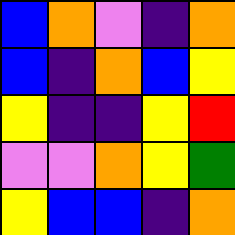[["blue", "orange", "violet", "indigo", "orange"], ["blue", "indigo", "orange", "blue", "yellow"], ["yellow", "indigo", "indigo", "yellow", "red"], ["violet", "violet", "orange", "yellow", "green"], ["yellow", "blue", "blue", "indigo", "orange"]]